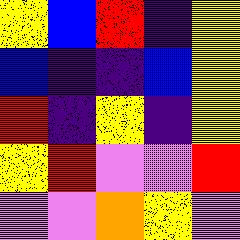[["yellow", "blue", "red", "indigo", "yellow"], ["blue", "indigo", "indigo", "blue", "yellow"], ["red", "indigo", "yellow", "indigo", "yellow"], ["yellow", "red", "violet", "violet", "red"], ["violet", "violet", "orange", "yellow", "violet"]]